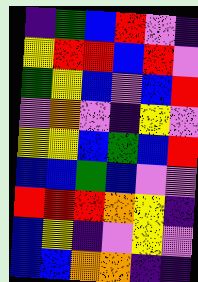[["indigo", "green", "blue", "red", "violet", "indigo"], ["yellow", "red", "red", "blue", "red", "violet"], ["green", "yellow", "blue", "violet", "blue", "red"], ["violet", "orange", "violet", "indigo", "yellow", "violet"], ["yellow", "yellow", "blue", "green", "blue", "red"], ["blue", "blue", "green", "blue", "violet", "violet"], ["red", "red", "red", "orange", "yellow", "indigo"], ["blue", "yellow", "indigo", "violet", "yellow", "violet"], ["blue", "blue", "orange", "orange", "indigo", "indigo"]]